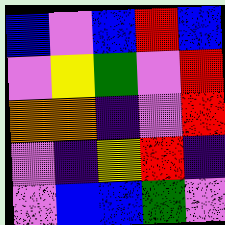[["blue", "violet", "blue", "red", "blue"], ["violet", "yellow", "green", "violet", "red"], ["orange", "orange", "indigo", "violet", "red"], ["violet", "indigo", "yellow", "red", "indigo"], ["violet", "blue", "blue", "green", "violet"]]